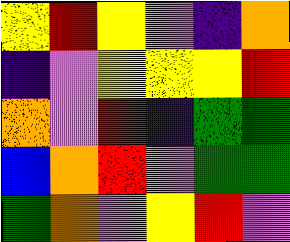[["yellow", "red", "yellow", "violet", "indigo", "orange"], ["indigo", "violet", "yellow", "yellow", "yellow", "red"], ["orange", "violet", "red", "indigo", "green", "green"], ["blue", "orange", "red", "violet", "green", "green"], ["green", "orange", "violet", "yellow", "red", "violet"]]